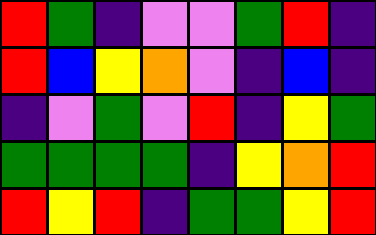[["red", "green", "indigo", "violet", "violet", "green", "red", "indigo"], ["red", "blue", "yellow", "orange", "violet", "indigo", "blue", "indigo"], ["indigo", "violet", "green", "violet", "red", "indigo", "yellow", "green"], ["green", "green", "green", "green", "indigo", "yellow", "orange", "red"], ["red", "yellow", "red", "indigo", "green", "green", "yellow", "red"]]